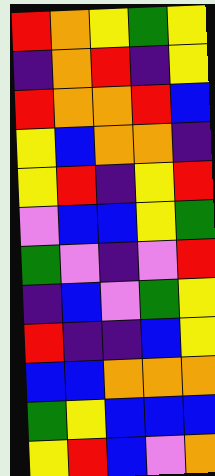[["red", "orange", "yellow", "green", "yellow"], ["indigo", "orange", "red", "indigo", "yellow"], ["red", "orange", "orange", "red", "blue"], ["yellow", "blue", "orange", "orange", "indigo"], ["yellow", "red", "indigo", "yellow", "red"], ["violet", "blue", "blue", "yellow", "green"], ["green", "violet", "indigo", "violet", "red"], ["indigo", "blue", "violet", "green", "yellow"], ["red", "indigo", "indigo", "blue", "yellow"], ["blue", "blue", "orange", "orange", "orange"], ["green", "yellow", "blue", "blue", "blue"], ["yellow", "red", "blue", "violet", "orange"]]